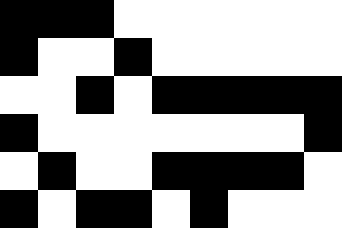[["black", "black", "black", "white", "white", "white", "white", "white", "white"], ["black", "white", "white", "black", "white", "white", "white", "white", "white"], ["white", "white", "black", "white", "black", "black", "black", "black", "black"], ["black", "white", "white", "white", "white", "white", "white", "white", "black"], ["white", "black", "white", "white", "black", "black", "black", "black", "white"], ["black", "white", "black", "black", "white", "black", "white", "white", "white"]]